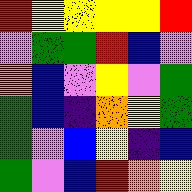[["red", "yellow", "yellow", "yellow", "yellow", "red"], ["violet", "green", "green", "red", "blue", "violet"], ["orange", "blue", "violet", "yellow", "violet", "green"], ["green", "blue", "indigo", "orange", "yellow", "green"], ["green", "violet", "blue", "yellow", "indigo", "blue"], ["green", "violet", "blue", "red", "orange", "yellow"]]